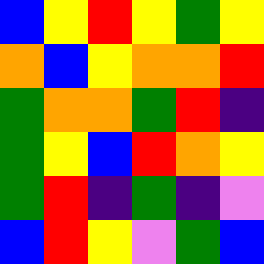[["blue", "yellow", "red", "yellow", "green", "yellow"], ["orange", "blue", "yellow", "orange", "orange", "red"], ["green", "orange", "orange", "green", "red", "indigo"], ["green", "yellow", "blue", "red", "orange", "yellow"], ["green", "red", "indigo", "green", "indigo", "violet"], ["blue", "red", "yellow", "violet", "green", "blue"]]